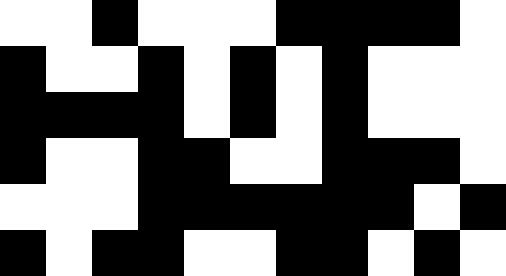[["white", "white", "black", "white", "white", "white", "black", "black", "black", "black", "white"], ["black", "white", "white", "black", "white", "black", "white", "black", "white", "white", "white"], ["black", "black", "black", "black", "white", "black", "white", "black", "white", "white", "white"], ["black", "white", "white", "black", "black", "white", "white", "black", "black", "black", "white"], ["white", "white", "white", "black", "black", "black", "black", "black", "black", "white", "black"], ["black", "white", "black", "black", "white", "white", "black", "black", "white", "black", "white"]]